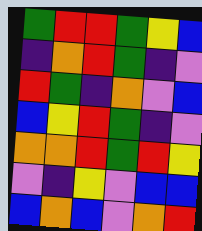[["green", "red", "red", "green", "yellow", "blue"], ["indigo", "orange", "red", "green", "indigo", "violet"], ["red", "green", "indigo", "orange", "violet", "blue"], ["blue", "yellow", "red", "green", "indigo", "violet"], ["orange", "orange", "red", "green", "red", "yellow"], ["violet", "indigo", "yellow", "violet", "blue", "blue"], ["blue", "orange", "blue", "violet", "orange", "red"]]